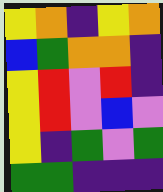[["yellow", "orange", "indigo", "yellow", "orange"], ["blue", "green", "orange", "orange", "indigo"], ["yellow", "red", "violet", "red", "indigo"], ["yellow", "red", "violet", "blue", "violet"], ["yellow", "indigo", "green", "violet", "green"], ["green", "green", "indigo", "indigo", "indigo"]]